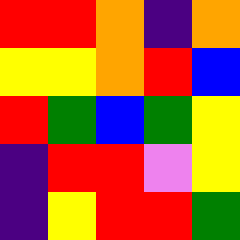[["red", "red", "orange", "indigo", "orange"], ["yellow", "yellow", "orange", "red", "blue"], ["red", "green", "blue", "green", "yellow"], ["indigo", "red", "red", "violet", "yellow"], ["indigo", "yellow", "red", "red", "green"]]